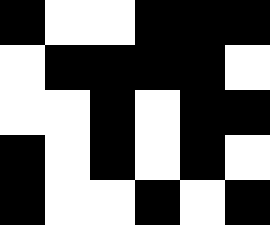[["black", "white", "white", "black", "black", "black"], ["white", "black", "black", "black", "black", "white"], ["white", "white", "black", "white", "black", "black"], ["black", "white", "black", "white", "black", "white"], ["black", "white", "white", "black", "white", "black"]]